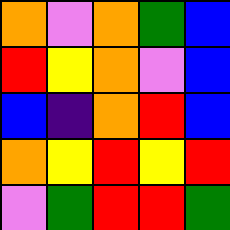[["orange", "violet", "orange", "green", "blue"], ["red", "yellow", "orange", "violet", "blue"], ["blue", "indigo", "orange", "red", "blue"], ["orange", "yellow", "red", "yellow", "red"], ["violet", "green", "red", "red", "green"]]